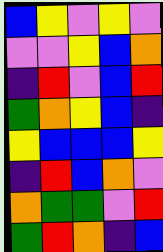[["blue", "yellow", "violet", "yellow", "violet"], ["violet", "violet", "yellow", "blue", "orange"], ["indigo", "red", "violet", "blue", "red"], ["green", "orange", "yellow", "blue", "indigo"], ["yellow", "blue", "blue", "blue", "yellow"], ["indigo", "red", "blue", "orange", "violet"], ["orange", "green", "green", "violet", "red"], ["green", "red", "orange", "indigo", "blue"]]